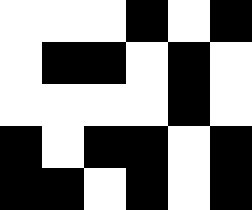[["white", "white", "white", "black", "white", "black"], ["white", "black", "black", "white", "black", "white"], ["white", "white", "white", "white", "black", "white"], ["black", "white", "black", "black", "white", "black"], ["black", "black", "white", "black", "white", "black"]]